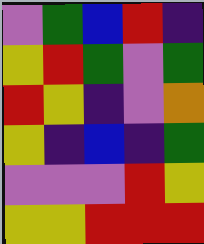[["violet", "green", "blue", "red", "indigo"], ["yellow", "red", "green", "violet", "green"], ["red", "yellow", "indigo", "violet", "orange"], ["yellow", "indigo", "blue", "indigo", "green"], ["violet", "violet", "violet", "red", "yellow"], ["yellow", "yellow", "red", "red", "red"]]